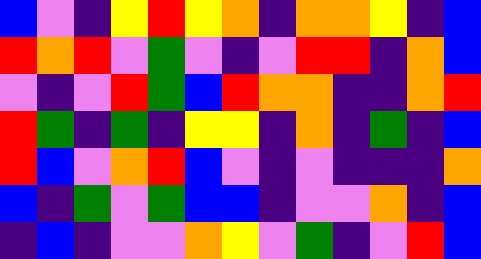[["blue", "violet", "indigo", "yellow", "red", "yellow", "orange", "indigo", "orange", "orange", "yellow", "indigo", "blue"], ["red", "orange", "red", "violet", "green", "violet", "indigo", "violet", "red", "red", "indigo", "orange", "blue"], ["violet", "indigo", "violet", "red", "green", "blue", "red", "orange", "orange", "indigo", "indigo", "orange", "red"], ["red", "green", "indigo", "green", "indigo", "yellow", "yellow", "indigo", "orange", "indigo", "green", "indigo", "blue"], ["red", "blue", "violet", "orange", "red", "blue", "violet", "indigo", "violet", "indigo", "indigo", "indigo", "orange"], ["blue", "indigo", "green", "violet", "green", "blue", "blue", "indigo", "violet", "violet", "orange", "indigo", "blue"], ["indigo", "blue", "indigo", "violet", "violet", "orange", "yellow", "violet", "green", "indigo", "violet", "red", "blue"]]